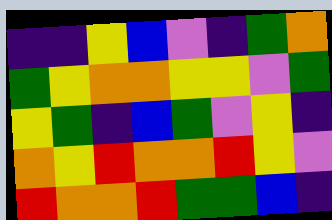[["indigo", "indigo", "yellow", "blue", "violet", "indigo", "green", "orange"], ["green", "yellow", "orange", "orange", "yellow", "yellow", "violet", "green"], ["yellow", "green", "indigo", "blue", "green", "violet", "yellow", "indigo"], ["orange", "yellow", "red", "orange", "orange", "red", "yellow", "violet"], ["red", "orange", "orange", "red", "green", "green", "blue", "indigo"]]